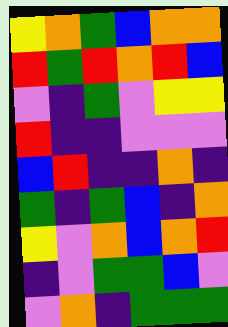[["yellow", "orange", "green", "blue", "orange", "orange"], ["red", "green", "red", "orange", "red", "blue"], ["violet", "indigo", "green", "violet", "yellow", "yellow"], ["red", "indigo", "indigo", "violet", "violet", "violet"], ["blue", "red", "indigo", "indigo", "orange", "indigo"], ["green", "indigo", "green", "blue", "indigo", "orange"], ["yellow", "violet", "orange", "blue", "orange", "red"], ["indigo", "violet", "green", "green", "blue", "violet"], ["violet", "orange", "indigo", "green", "green", "green"]]